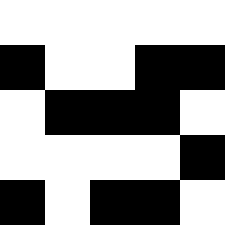[["white", "white", "white", "white", "white"], ["black", "white", "white", "black", "black"], ["white", "black", "black", "black", "white"], ["white", "white", "white", "white", "black"], ["black", "white", "black", "black", "white"]]